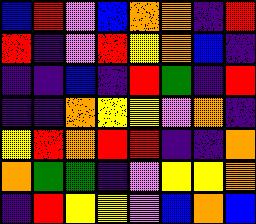[["blue", "red", "violet", "blue", "orange", "orange", "indigo", "red"], ["red", "indigo", "violet", "red", "yellow", "orange", "blue", "indigo"], ["indigo", "indigo", "blue", "indigo", "red", "green", "indigo", "red"], ["indigo", "indigo", "orange", "yellow", "yellow", "violet", "orange", "indigo"], ["yellow", "red", "orange", "red", "red", "indigo", "indigo", "orange"], ["orange", "green", "green", "indigo", "violet", "yellow", "yellow", "orange"], ["indigo", "red", "yellow", "yellow", "violet", "blue", "orange", "blue"]]